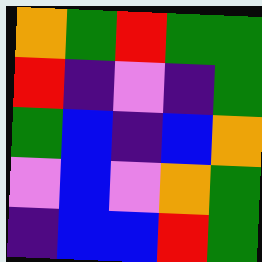[["orange", "green", "red", "green", "green"], ["red", "indigo", "violet", "indigo", "green"], ["green", "blue", "indigo", "blue", "orange"], ["violet", "blue", "violet", "orange", "green"], ["indigo", "blue", "blue", "red", "green"]]